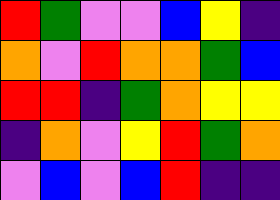[["red", "green", "violet", "violet", "blue", "yellow", "indigo"], ["orange", "violet", "red", "orange", "orange", "green", "blue"], ["red", "red", "indigo", "green", "orange", "yellow", "yellow"], ["indigo", "orange", "violet", "yellow", "red", "green", "orange"], ["violet", "blue", "violet", "blue", "red", "indigo", "indigo"]]